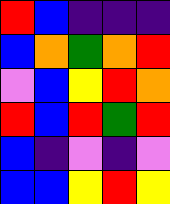[["red", "blue", "indigo", "indigo", "indigo"], ["blue", "orange", "green", "orange", "red"], ["violet", "blue", "yellow", "red", "orange"], ["red", "blue", "red", "green", "red"], ["blue", "indigo", "violet", "indigo", "violet"], ["blue", "blue", "yellow", "red", "yellow"]]